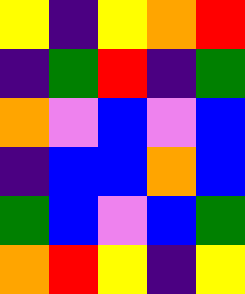[["yellow", "indigo", "yellow", "orange", "red"], ["indigo", "green", "red", "indigo", "green"], ["orange", "violet", "blue", "violet", "blue"], ["indigo", "blue", "blue", "orange", "blue"], ["green", "blue", "violet", "blue", "green"], ["orange", "red", "yellow", "indigo", "yellow"]]